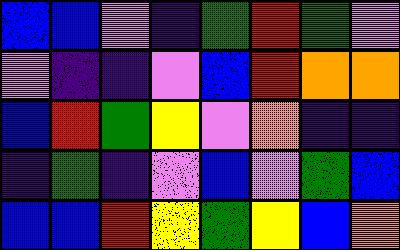[["blue", "blue", "violet", "indigo", "green", "red", "green", "violet"], ["violet", "indigo", "indigo", "violet", "blue", "red", "orange", "orange"], ["blue", "red", "green", "yellow", "violet", "orange", "indigo", "indigo"], ["indigo", "green", "indigo", "violet", "blue", "violet", "green", "blue"], ["blue", "blue", "red", "yellow", "green", "yellow", "blue", "orange"]]